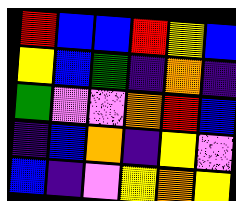[["red", "blue", "blue", "red", "yellow", "blue"], ["yellow", "blue", "green", "indigo", "orange", "indigo"], ["green", "violet", "violet", "orange", "red", "blue"], ["indigo", "blue", "orange", "indigo", "yellow", "violet"], ["blue", "indigo", "violet", "yellow", "orange", "yellow"]]